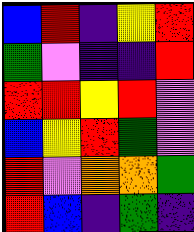[["blue", "red", "indigo", "yellow", "red"], ["green", "violet", "indigo", "indigo", "red"], ["red", "red", "yellow", "red", "violet"], ["blue", "yellow", "red", "green", "violet"], ["red", "violet", "orange", "orange", "green"], ["red", "blue", "indigo", "green", "indigo"]]